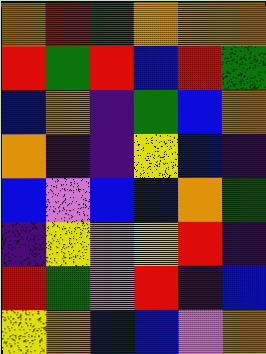[["orange", "red", "green", "orange", "orange", "orange"], ["red", "green", "red", "blue", "red", "green"], ["blue", "orange", "indigo", "green", "blue", "orange"], ["orange", "indigo", "indigo", "yellow", "blue", "indigo"], ["blue", "violet", "blue", "blue", "orange", "green"], ["indigo", "yellow", "violet", "yellow", "red", "indigo"], ["red", "green", "violet", "red", "indigo", "blue"], ["yellow", "orange", "blue", "blue", "violet", "orange"]]